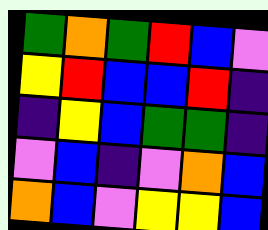[["green", "orange", "green", "red", "blue", "violet"], ["yellow", "red", "blue", "blue", "red", "indigo"], ["indigo", "yellow", "blue", "green", "green", "indigo"], ["violet", "blue", "indigo", "violet", "orange", "blue"], ["orange", "blue", "violet", "yellow", "yellow", "blue"]]